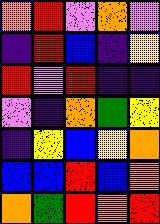[["orange", "red", "violet", "orange", "violet"], ["indigo", "red", "blue", "indigo", "yellow"], ["red", "violet", "red", "indigo", "indigo"], ["violet", "indigo", "orange", "green", "yellow"], ["indigo", "yellow", "blue", "yellow", "orange"], ["blue", "blue", "red", "blue", "orange"], ["orange", "green", "red", "orange", "red"]]